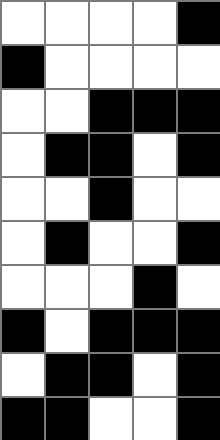[["white", "white", "white", "white", "black"], ["black", "white", "white", "white", "white"], ["white", "white", "black", "black", "black"], ["white", "black", "black", "white", "black"], ["white", "white", "black", "white", "white"], ["white", "black", "white", "white", "black"], ["white", "white", "white", "black", "white"], ["black", "white", "black", "black", "black"], ["white", "black", "black", "white", "black"], ["black", "black", "white", "white", "black"]]